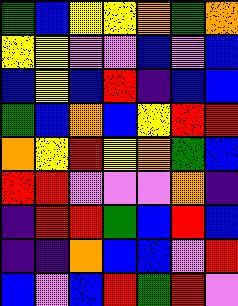[["green", "blue", "yellow", "yellow", "orange", "green", "orange"], ["yellow", "yellow", "violet", "violet", "blue", "violet", "blue"], ["blue", "yellow", "blue", "red", "indigo", "blue", "blue"], ["green", "blue", "orange", "blue", "yellow", "red", "red"], ["orange", "yellow", "red", "yellow", "orange", "green", "blue"], ["red", "red", "violet", "violet", "violet", "orange", "indigo"], ["indigo", "red", "red", "green", "blue", "red", "blue"], ["indigo", "indigo", "orange", "blue", "blue", "violet", "red"], ["blue", "violet", "blue", "red", "green", "red", "violet"]]